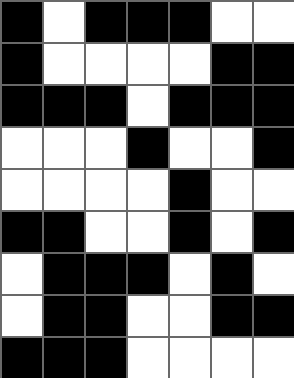[["black", "white", "black", "black", "black", "white", "white"], ["black", "white", "white", "white", "white", "black", "black"], ["black", "black", "black", "white", "black", "black", "black"], ["white", "white", "white", "black", "white", "white", "black"], ["white", "white", "white", "white", "black", "white", "white"], ["black", "black", "white", "white", "black", "white", "black"], ["white", "black", "black", "black", "white", "black", "white"], ["white", "black", "black", "white", "white", "black", "black"], ["black", "black", "black", "white", "white", "white", "white"]]